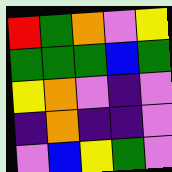[["red", "green", "orange", "violet", "yellow"], ["green", "green", "green", "blue", "green"], ["yellow", "orange", "violet", "indigo", "violet"], ["indigo", "orange", "indigo", "indigo", "violet"], ["violet", "blue", "yellow", "green", "violet"]]